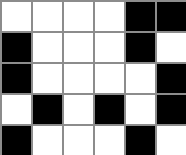[["white", "white", "white", "white", "black", "black"], ["black", "white", "white", "white", "black", "white"], ["black", "white", "white", "white", "white", "black"], ["white", "black", "white", "black", "white", "black"], ["black", "white", "white", "white", "black", "white"]]